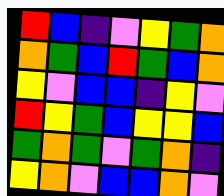[["red", "blue", "indigo", "violet", "yellow", "green", "orange"], ["orange", "green", "blue", "red", "green", "blue", "orange"], ["yellow", "violet", "blue", "blue", "indigo", "yellow", "violet"], ["red", "yellow", "green", "blue", "yellow", "yellow", "blue"], ["green", "orange", "green", "violet", "green", "orange", "indigo"], ["yellow", "orange", "violet", "blue", "blue", "orange", "violet"]]